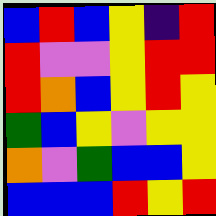[["blue", "red", "blue", "yellow", "indigo", "red"], ["red", "violet", "violet", "yellow", "red", "red"], ["red", "orange", "blue", "yellow", "red", "yellow"], ["green", "blue", "yellow", "violet", "yellow", "yellow"], ["orange", "violet", "green", "blue", "blue", "yellow"], ["blue", "blue", "blue", "red", "yellow", "red"]]